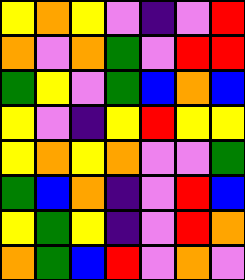[["yellow", "orange", "yellow", "violet", "indigo", "violet", "red"], ["orange", "violet", "orange", "green", "violet", "red", "red"], ["green", "yellow", "violet", "green", "blue", "orange", "blue"], ["yellow", "violet", "indigo", "yellow", "red", "yellow", "yellow"], ["yellow", "orange", "yellow", "orange", "violet", "violet", "green"], ["green", "blue", "orange", "indigo", "violet", "red", "blue"], ["yellow", "green", "yellow", "indigo", "violet", "red", "orange"], ["orange", "green", "blue", "red", "violet", "orange", "violet"]]